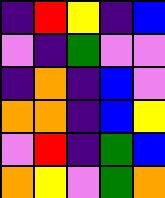[["indigo", "red", "yellow", "indigo", "blue"], ["violet", "indigo", "green", "violet", "violet"], ["indigo", "orange", "indigo", "blue", "violet"], ["orange", "orange", "indigo", "blue", "yellow"], ["violet", "red", "indigo", "green", "blue"], ["orange", "yellow", "violet", "green", "orange"]]